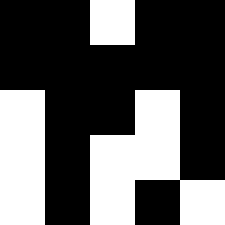[["black", "black", "white", "black", "black"], ["black", "black", "black", "black", "black"], ["white", "black", "black", "white", "black"], ["white", "black", "white", "white", "black"], ["white", "black", "white", "black", "white"]]